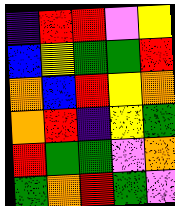[["indigo", "red", "red", "violet", "yellow"], ["blue", "yellow", "green", "green", "red"], ["orange", "blue", "red", "yellow", "orange"], ["orange", "red", "indigo", "yellow", "green"], ["red", "green", "green", "violet", "orange"], ["green", "orange", "red", "green", "violet"]]